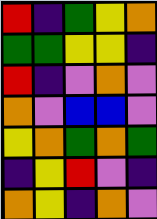[["red", "indigo", "green", "yellow", "orange"], ["green", "green", "yellow", "yellow", "indigo"], ["red", "indigo", "violet", "orange", "violet"], ["orange", "violet", "blue", "blue", "violet"], ["yellow", "orange", "green", "orange", "green"], ["indigo", "yellow", "red", "violet", "indigo"], ["orange", "yellow", "indigo", "orange", "violet"]]